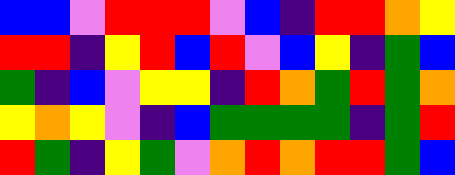[["blue", "blue", "violet", "red", "red", "red", "violet", "blue", "indigo", "red", "red", "orange", "yellow"], ["red", "red", "indigo", "yellow", "red", "blue", "red", "violet", "blue", "yellow", "indigo", "green", "blue"], ["green", "indigo", "blue", "violet", "yellow", "yellow", "indigo", "red", "orange", "green", "red", "green", "orange"], ["yellow", "orange", "yellow", "violet", "indigo", "blue", "green", "green", "green", "green", "indigo", "green", "red"], ["red", "green", "indigo", "yellow", "green", "violet", "orange", "red", "orange", "red", "red", "green", "blue"]]